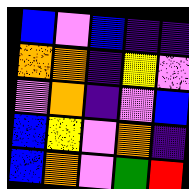[["blue", "violet", "blue", "indigo", "indigo"], ["orange", "orange", "indigo", "yellow", "violet"], ["violet", "orange", "indigo", "violet", "blue"], ["blue", "yellow", "violet", "orange", "indigo"], ["blue", "orange", "violet", "green", "red"]]